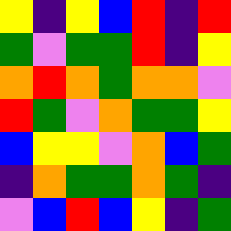[["yellow", "indigo", "yellow", "blue", "red", "indigo", "red"], ["green", "violet", "green", "green", "red", "indigo", "yellow"], ["orange", "red", "orange", "green", "orange", "orange", "violet"], ["red", "green", "violet", "orange", "green", "green", "yellow"], ["blue", "yellow", "yellow", "violet", "orange", "blue", "green"], ["indigo", "orange", "green", "green", "orange", "green", "indigo"], ["violet", "blue", "red", "blue", "yellow", "indigo", "green"]]